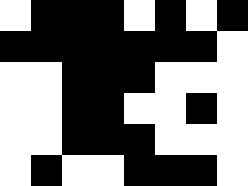[["white", "black", "black", "black", "white", "black", "white", "black"], ["black", "black", "black", "black", "black", "black", "black", "white"], ["white", "white", "black", "black", "black", "white", "white", "white"], ["white", "white", "black", "black", "white", "white", "black", "white"], ["white", "white", "black", "black", "black", "white", "white", "white"], ["white", "black", "white", "white", "black", "black", "black", "white"]]